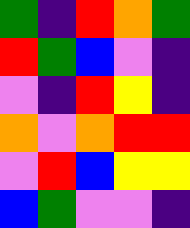[["green", "indigo", "red", "orange", "green"], ["red", "green", "blue", "violet", "indigo"], ["violet", "indigo", "red", "yellow", "indigo"], ["orange", "violet", "orange", "red", "red"], ["violet", "red", "blue", "yellow", "yellow"], ["blue", "green", "violet", "violet", "indigo"]]